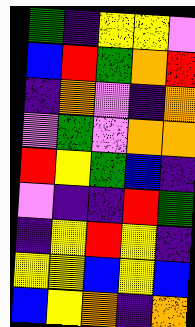[["green", "indigo", "yellow", "yellow", "violet"], ["blue", "red", "green", "orange", "red"], ["indigo", "orange", "violet", "indigo", "orange"], ["violet", "green", "violet", "orange", "orange"], ["red", "yellow", "green", "blue", "indigo"], ["violet", "indigo", "indigo", "red", "green"], ["indigo", "yellow", "red", "yellow", "indigo"], ["yellow", "yellow", "blue", "yellow", "blue"], ["blue", "yellow", "orange", "indigo", "orange"]]